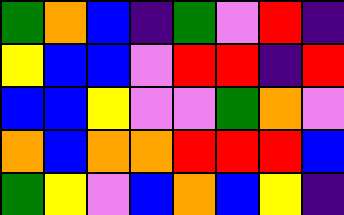[["green", "orange", "blue", "indigo", "green", "violet", "red", "indigo"], ["yellow", "blue", "blue", "violet", "red", "red", "indigo", "red"], ["blue", "blue", "yellow", "violet", "violet", "green", "orange", "violet"], ["orange", "blue", "orange", "orange", "red", "red", "red", "blue"], ["green", "yellow", "violet", "blue", "orange", "blue", "yellow", "indigo"]]